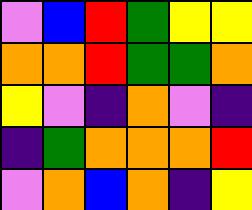[["violet", "blue", "red", "green", "yellow", "yellow"], ["orange", "orange", "red", "green", "green", "orange"], ["yellow", "violet", "indigo", "orange", "violet", "indigo"], ["indigo", "green", "orange", "orange", "orange", "red"], ["violet", "orange", "blue", "orange", "indigo", "yellow"]]